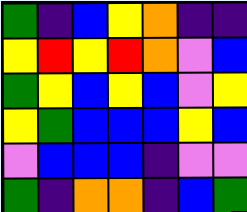[["green", "indigo", "blue", "yellow", "orange", "indigo", "indigo"], ["yellow", "red", "yellow", "red", "orange", "violet", "blue"], ["green", "yellow", "blue", "yellow", "blue", "violet", "yellow"], ["yellow", "green", "blue", "blue", "blue", "yellow", "blue"], ["violet", "blue", "blue", "blue", "indigo", "violet", "violet"], ["green", "indigo", "orange", "orange", "indigo", "blue", "green"]]